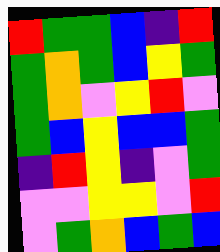[["red", "green", "green", "blue", "indigo", "red"], ["green", "orange", "green", "blue", "yellow", "green"], ["green", "orange", "violet", "yellow", "red", "violet"], ["green", "blue", "yellow", "blue", "blue", "green"], ["indigo", "red", "yellow", "indigo", "violet", "green"], ["violet", "violet", "yellow", "yellow", "violet", "red"], ["violet", "green", "orange", "blue", "green", "blue"]]